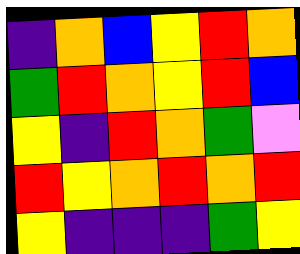[["indigo", "orange", "blue", "yellow", "red", "orange"], ["green", "red", "orange", "yellow", "red", "blue"], ["yellow", "indigo", "red", "orange", "green", "violet"], ["red", "yellow", "orange", "red", "orange", "red"], ["yellow", "indigo", "indigo", "indigo", "green", "yellow"]]